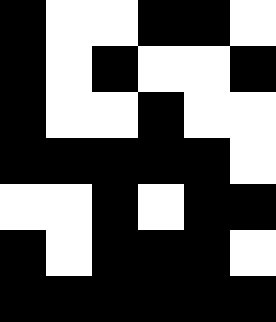[["black", "white", "white", "black", "black", "white"], ["black", "white", "black", "white", "white", "black"], ["black", "white", "white", "black", "white", "white"], ["black", "black", "black", "black", "black", "white"], ["white", "white", "black", "white", "black", "black"], ["black", "white", "black", "black", "black", "white"], ["black", "black", "black", "black", "black", "black"]]